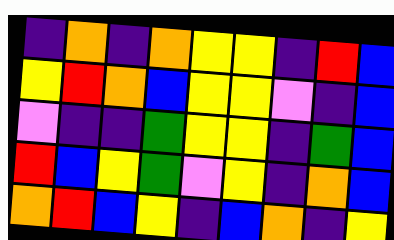[["indigo", "orange", "indigo", "orange", "yellow", "yellow", "indigo", "red", "blue"], ["yellow", "red", "orange", "blue", "yellow", "yellow", "violet", "indigo", "blue"], ["violet", "indigo", "indigo", "green", "yellow", "yellow", "indigo", "green", "blue"], ["red", "blue", "yellow", "green", "violet", "yellow", "indigo", "orange", "blue"], ["orange", "red", "blue", "yellow", "indigo", "blue", "orange", "indigo", "yellow"]]